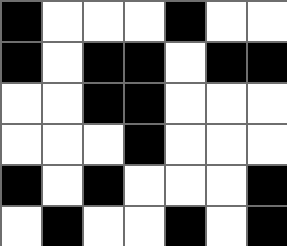[["black", "white", "white", "white", "black", "white", "white"], ["black", "white", "black", "black", "white", "black", "black"], ["white", "white", "black", "black", "white", "white", "white"], ["white", "white", "white", "black", "white", "white", "white"], ["black", "white", "black", "white", "white", "white", "black"], ["white", "black", "white", "white", "black", "white", "black"]]